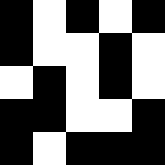[["black", "white", "black", "white", "black"], ["black", "white", "white", "black", "white"], ["white", "black", "white", "black", "white"], ["black", "black", "white", "white", "black"], ["black", "white", "black", "black", "black"]]